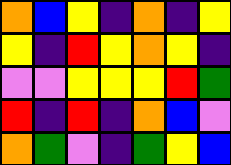[["orange", "blue", "yellow", "indigo", "orange", "indigo", "yellow"], ["yellow", "indigo", "red", "yellow", "orange", "yellow", "indigo"], ["violet", "violet", "yellow", "yellow", "yellow", "red", "green"], ["red", "indigo", "red", "indigo", "orange", "blue", "violet"], ["orange", "green", "violet", "indigo", "green", "yellow", "blue"]]